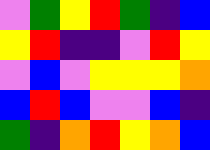[["violet", "green", "yellow", "red", "green", "indigo", "blue"], ["yellow", "red", "indigo", "indigo", "violet", "red", "yellow"], ["violet", "blue", "violet", "yellow", "yellow", "yellow", "orange"], ["blue", "red", "blue", "violet", "violet", "blue", "indigo"], ["green", "indigo", "orange", "red", "yellow", "orange", "blue"]]